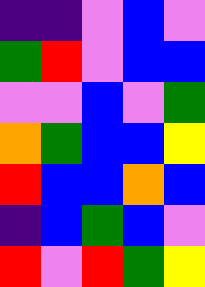[["indigo", "indigo", "violet", "blue", "violet"], ["green", "red", "violet", "blue", "blue"], ["violet", "violet", "blue", "violet", "green"], ["orange", "green", "blue", "blue", "yellow"], ["red", "blue", "blue", "orange", "blue"], ["indigo", "blue", "green", "blue", "violet"], ["red", "violet", "red", "green", "yellow"]]